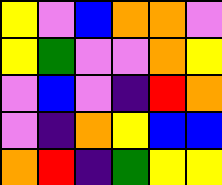[["yellow", "violet", "blue", "orange", "orange", "violet"], ["yellow", "green", "violet", "violet", "orange", "yellow"], ["violet", "blue", "violet", "indigo", "red", "orange"], ["violet", "indigo", "orange", "yellow", "blue", "blue"], ["orange", "red", "indigo", "green", "yellow", "yellow"]]